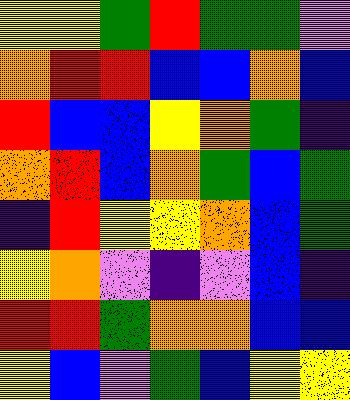[["yellow", "yellow", "green", "red", "green", "green", "violet"], ["orange", "red", "red", "blue", "blue", "orange", "blue"], ["red", "blue", "blue", "yellow", "orange", "green", "indigo"], ["orange", "red", "blue", "orange", "green", "blue", "green"], ["indigo", "red", "yellow", "yellow", "orange", "blue", "green"], ["yellow", "orange", "violet", "indigo", "violet", "blue", "indigo"], ["red", "red", "green", "orange", "orange", "blue", "blue"], ["yellow", "blue", "violet", "green", "blue", "yellow", "yellow"]]